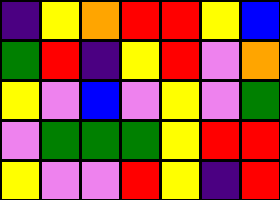[["indigo", "yellow", "orange", "red", "red", "yellow", "blue"], ["green", "red", "indigo", "yellow", "red", "violet", "orange"], ["yellow", "violet", "blue", "violet", "yellow", "violet", "green"], ["violet", "green", "green", "green", "yellow", "red", "red"], ["yellow", "violet", "violet", "red", "yellow", "indigo", "red"]]